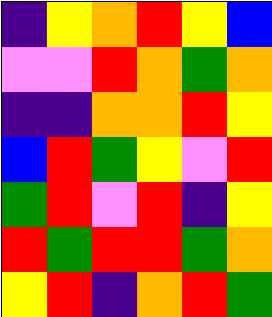[["indigo", "yellow", "orange", "red", "yellow", "blue"], ["violet", "violet", "red", "orange", "green", "orange"], ["indigo", "indigo", "orange", "orange", "red", "yellow"], ["blue", "red", "green", "yellow", "violet", "red"], ["green", "red", "violet", "red", "indigo", "yellow"], ["red", "green", "red", "red", "green", "orange"], ["yellow", "red", "indigo", "orange", "red", "green"]]